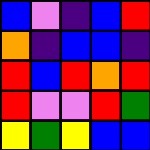[["blue", "violet", "indigo", "blue", "red"], ["orange", "indigo", "blue", "blue", "indigo"], ["red", "blue", "red", "orange", "red"], ["red", "violet", "violet", "red", "green"], ["yellow", "green", "yellow", "blue", "blue"]]